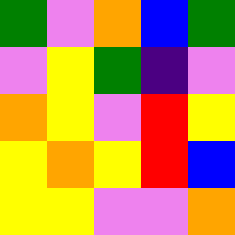[["green", "violet", "orange", "blue", "green"], ["violet", "yellow", "green", "indigo", "violet"], ["orange", "yellow", "violet", "red", "yellow"], ["yellow", "orange", "yellow", "red", "blue"], ["yellow", "yellow", "violet", "violet", "orange"]]